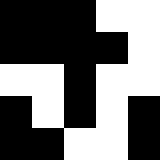[["black", "black", "black", "white", "white"], ["black", "black", "black", "black", "white"], ["white", "white", "black", "white", "white"], ["black", "white", "black", "white", "black"], ["black", "black", "white", "white", "black"]]